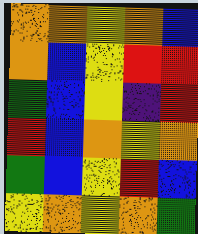[["orange", "orange", "yellow", "orange", "blue"], ["orange", "blue", "yellow", "red", "red"], ["green", "blue", "yellow", "indigo", "red"], ["red", "blue", "orange", "yellow", "orange"], ["green", "blue", "yellow", "red", "blue"], ["yellow", "orange", "yellow", "orange", "green"]]